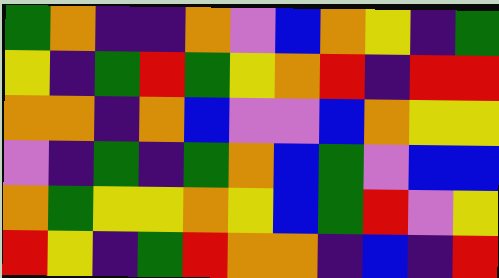[["green", "orange", "indigo", "indigo", "orange", "violet", "blue", "orange", "yellow", "indigo", "green"], ["yellow", "indigo", "green", "red", "green", "yellow", "orange", "red", "indigo", "red", "red"], ["orange", "orange", "indigo", "orange", "blue", "violet", "violet", "blue", "orange", "yellow", "yellow"], ["violet", "indigo", "green", "indigo", "green", "orange", "blue", "green", "violet", "blue", "blue"], ["orange", "green", "yellow", "yellow", "orange", "yellow", "blue", "green", "red", "violet", "yellow"], ["red", "yellow", "indigo", "green", "red", "orange", "orange", "indigo", "blue", "indigo", "red"]]